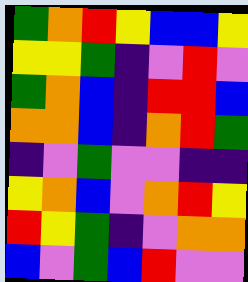[["green", "orange", "red", "yellow", "blue", "blue", "yellow"], ["yellow", "yellow", "green", "indigo", "violet", "red", "violet"], ["green", "orange", "blue", "indigo", "red", "red", "blue"], ["orange", "orange", "blue", "indigo", "orange", "red", "green"], ["indigo", "violet", "green", "violet", "violet", "indigo", "indigo"], ["yellow", "orange", "blue", "violet", "orange", "red", "yellow"], ["red", "yellow", "green", "indigo", "violet", "orange", "orange"], ["blue", "violet", "green", "blue", "red", "violet", "violet"]]